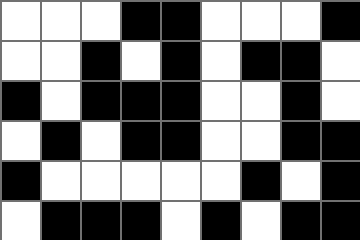[["white", "white", "white", "black", "black", "white", "white", "white", "black"], ["white", "white", "black", "white", "black", "white", "black", "black", "white"], ["black", "white", "black", "black", "black", "white", "white", "black", "white"], ["white", "black", "white", "black", "black", "white", "white", "black", "black"], ["black", "white", "white", "white", "white", "white", "black", "white", "black"], ["white", "black", "black", "black", "white", "black", "white", "black", "black"]]